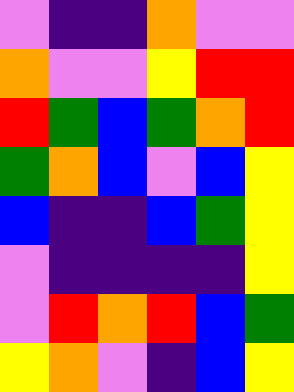[["violet", "indigo", "indigo", "orange", "violet", "violet"], ["orange", "violet", "violet", "yellow", "red", "red"], ["red", "green", "blue", "green", "orange", "red"], ["green", "orange", "blue", "violet", "blue", "yellow"], ["blue", "indigo", "indigo", "blue", "green", "yellow"], ["violet", "indigo", "indigo", "indigo", "indigo", "yellow"], ["violet", "red", "orange", "red", "blue", "green"], ["yellow", "orange", "violet", "indigo", "blue", "yellow"]]